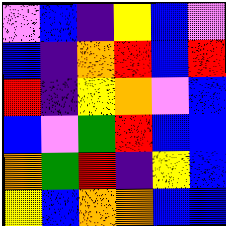[["violet", "blue", "indigo", "yellow", "blue", "violet"], ["blue", "indigo", "orange", "red", "blue", "red"], ["red", "indigo", "yellow", "orange", "violet", "blue"], ["blue", "violet", "green", "red", "blue", "blue"], ["orange", "green", "red", "indigo", "yellow", "blue"], ["yellow", "blue", "orange", "orange", "blue", "blue"]]